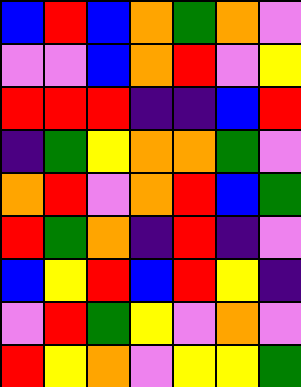[["blue", "red", "blue", "orange", "green", "orange", "violet"], ["violet", "violet", "blue", "orange", "red", "violet", "yellow"], ["red", "red", "red", "indigo", "indigo", "blue", "red"], ["indigo", "green", "yellow", "orange", "orange", "green", "violet"], ["orange", "red", "violet", "orange", "red", "blue", "green"], ["red", "green", "orange", "indigo", "red", "indigo", "violet"], ["blue", "yellow", "red", "blue", "red", "yellow", "indigo"], ["violet", "red", "green", "yellow", "violet", "orange", "violet"], ["red", "yellow", "orange", "violet", "yellow", "yellow", "green"]]